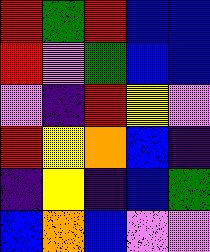[["red", "green", "red", "blue", "blue"], ["red", "violet", "green", "blue", "blue"], ["violet", "indigo", "red", "yellow", "violet"], ["red", "yellow", "orange", "blue", "indigo"], ["indigo", "yellow", "indigo", "blue", "green"], ["blue", "orange", "blue", "violet", "violet"]]